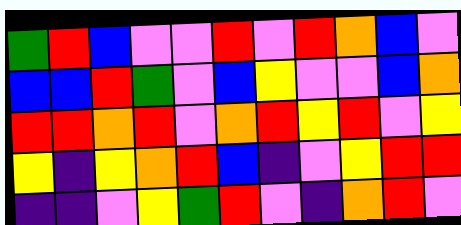[["green", "red", "blue", "violet", "violet", "red", "violet", "red", "orange", "blue", "violet"], ["blue", "blue", "red", "green", "violet", "blue", "yellow", "violet", "violet", "blue", "orange"], ["red", "red", "orange", "red", "violet", "orange", "red", "yellow", "red", "violet", "yellow"], ["yellow", "indigo", "yellow", "orange", "red", "blue", "indigo", "violet", "yellow", "red", "red"], ["indigo", "indigo", "violet", "yellow", "green", "red", "violet", "indigo", "orange", "red", "violet"]]